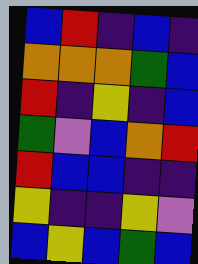[["blue", "red", "indigo", "blue", "indigo"], ["orange", "orange", "orange", "green", "blue"], ["red", "indigo", "yellow", "indigo", "blue"], ["green", "violet", "blue", "orange", "red"], ["red", "blue", "blue", "indigo", "indigo"], ["yellow", "indigo", "indigo", "yellow", "violet"], ["blue", "yellow", "blue", "green", "blue"]]